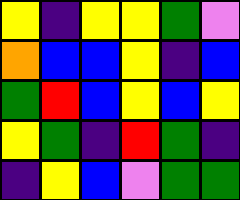[["yellow", "indigo", "yellow", "yellow", "green", "violet"], ["orange", "blue", "blue", "yellow", "indigo", "blue"], ["green", "red", "blue", "yellow", "blue", "yellow"], ["yellow", "green", "indigo", "red", "green", "indigo"], ["indigo", "yellow", "blue", "violet", "green", "green"]]